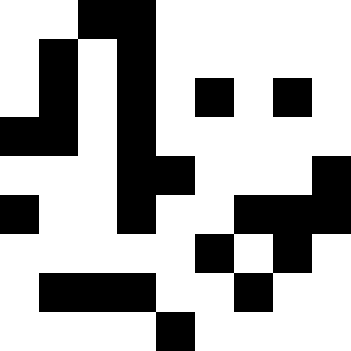[["white", "white", "black", "black", "white", "white", "white", "white", "white"], ["white", "black", "white", "black", "white", "white", "white", "white", "white"], ["white", "black", "white", "black", "white", "black", "white", "black", "white"], ["black", "black", "white", "black", "white", "white", "white", "white", "white"], ["white", "white", "white", "black", "black", "white", "white", "white", "black"], ["black", "white", "white", "black", "white", "white", "black", "black", "black"], ["white", "white", "white", "white", "white", "black", "white", "black", "white"], ["white", "black", "black", "black", "white", "white", "black", "white", "white"], ["white", "white", "white", "white", "black", "white", "white", "white", "white"]]